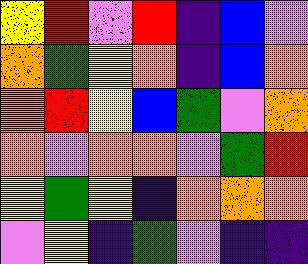[["yellow", "red", "violet", "red", "indigo", "blue", "violet"], ["orange", "green", "yellow", "orange", "indigo", "blue", "orange"], ["orange", "red", "yellow", "blue", "green", "violet", "orange"], ["orange", "violet", "orange", "orange", "violet", "green", "red"], ["yellow", "green", "yellow", "indigo", "orange", "orange", "orange"], ["violet", "yellow", "indigo", "green", "violet", "indigo", "indigo"]]